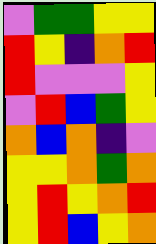[["violet", "green", "green", "yellow", "yellow"], ["red", "yellow", "indigo", "orange", "red"], ["red", "violet", "violet", "violet", "yellow"], ["violet", "red", "blue", "green", "yellow"], ["orange", "blue", "orange", "indigo", "violet"], ["yellow", "yellow", "orange", "green", "orange"], ["yellow", "red", "yellow", "orange", "red"], ["yellow", "red", "blue", "yellow", "orange"]]